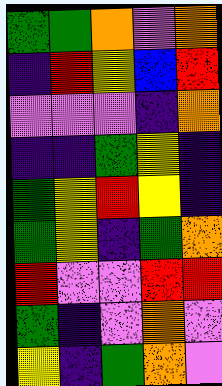[["green", "green", "orange", "violet", "orange"], ["indigo", "red", "yellow", "blue", "red"], ["violet", "violet", "violet", "indigo", "orange"], ["indigo", "indigo", "green", "yellow", "indigo"], ["green", "yellow", "red", "yellow", "indigo"], ["green", "yellow", "indigo", "green", "orange"], ["red", "violet", "violet", "red", "red"], ["green", "indigo", "violet", "orange", "violet"], ["yellow", "indigo", "green", "orange", "violet"]]